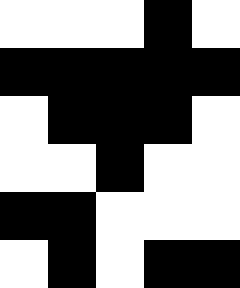[["white", "white", "white", "black", "white"], ["black", "black", "black", "black", "black"], ["white", "black", "black", "black", "white"], ["white", "white", "black", "white", "white"], ["black", "black", "white", "white", "white"], ["white", "black", "white", "black", "black"]]